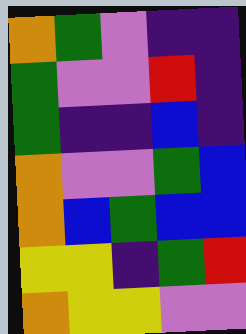[["orange", "green", "violet", "indigo", "indigo"], ["green", "violet", "violet", "red", "indigo"], ["green", "indigo", "indigo", "blue", "indigo"], ["orange", "violet", "violet", "green", "blue"], ["orange", "blue", "green", "blue", "blue"], ["yellow", "yellow", "indigo", "green", "red"], ["orange", "yellow", "yellow", "violet", "violet"]]